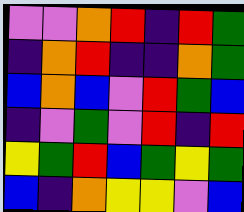[["violet", "violet", "orange", "red", "indigo", "red", "green"], ["indigo", "orange", "red", "indigo", "indigo", "orange", "green"], ["blue", "orange", "blue", "violet", "red", "green", "blue"], ["indigo", "violet", "green", "violet", "red", "indigo", "red"], ["yellow", "green", "red", "blue", "green", "yellow", "green"], ["blue", "indigo", "orange", "yellow", "yellow", "violet", "blue"]]